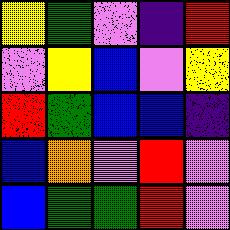[["yellow", "green", "violet", "indigo", "red"], ["violet", "yellow", "blue", "violet", "yellow"], ["red", "green", "blue", "blue", "indigo"], ["blue", "orange", "violet", "red", "violet"], ["blue", "green", "green", "red", "violet"]]